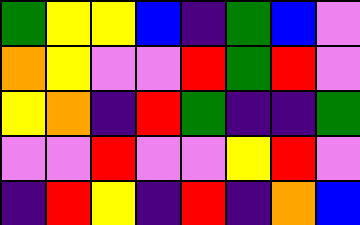[["green", "yellow", "yellow", "blue", "indigo", "green", "blue", "violet"], ["orange", "yellow", "violet", "violet", "red", "green", "red", "violet"], ["yellow", "orange", "indigo", "red", "green", "indigo", "indigo", "green"], ["violet", "violet", "red", "violet", "violet", "yellow", "red", "violet"], ["indigo", "red", "yellow", "indigo", "red", "indigo", "orange", "blue"]]